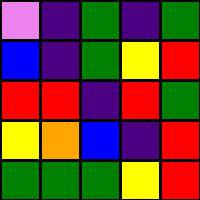[["violet", "indigo", "green", "indigo", "green"], ["blue", "indigo", "green", "yellow", "red"], ["red", "red", "indigo", "red", "green"], ["yellow", "orange", "blue", "indigo", "red"], ["green", "green", "green", "yellow", "red"]]